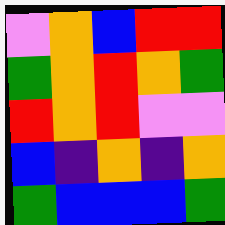[["violet", "orange", "blue", "red", "red"], ["green", "orange", "red", "orange", "green"], ["red", "orange", "red", "violet", "violet"], ["blue", "indigo", "orange", "indigo", "orange"], ["green", "blue", "blue", "blue", "green"]]